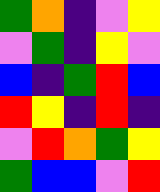[["green", "orange", "indigo", "violet", "yellow"], ["violet", "green", "indigo", "yellow", "violet"], ["blue", "indigo", "green", "red", "blue"], ["red", "yellow", "indigo", "red", "indigo"], ["violet", "red", "orange", "green", "yellow"], ["green", "blue", "blue", "violet", "red"]]